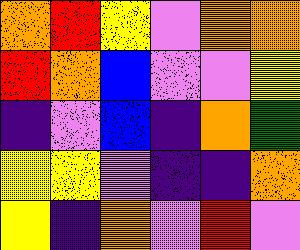[["orange", "red", "yellow", "violet", "orange", "orange"], ["red", "orange", "blue", "violet", "violet", "yellow"], ["indigo", "violet", "blue", "indigo", "orange", "green"], ["yellow", "yellow", "violet", "indigo", "indigo", "orange"], ["yellow", "indigo", "orange", "violet", "red", "violet"]]